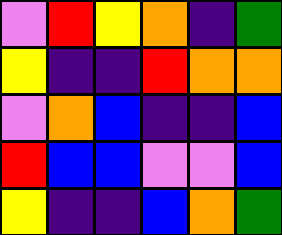[["violet", "red", "yellow", "orange", "indigo", "green"], ["yellow", "indigo", "indigo", "red", "orange", "orange"], ["violet", "orange", "blue", "indigo", "indigo", "blue"], ["red", "blue", "blue", "violet", "violet", "blue"], ["yellow", "indigo", "indigo", "blue", "orange", "green"]]